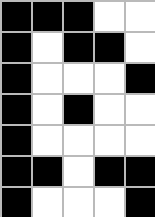[["black", "black", "black", "white", "white"], ["black", "white", "black", "black", "white"], ["black", "white", "white", "white", "black"], ["black", "white", "black", "white", "white"], ["black", "white", "white", "white", "white"], ["black", "black", "white", "black", "black"], ["black", "white", "white", "white", "black"]]